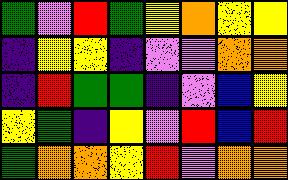[["green", "violet", "red", "green", "yellow", "orange", "yellow", "yellow"], ["indigo", "yellow", "yellow", "indigo", "violet", "violet", "orange", "orange"], ["indigo", "red", "green", "green", "indigo", "violet", "blue", "yellow"], ["yellow", "green", "indigo", "yellow", "violet", "red", "blue", "red"], ["green", "orange", "orange", "yellow", "red", "violet", "orange", "orange"]]